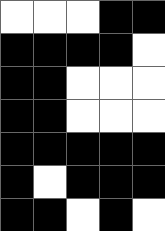[["white", "white", "white", "black", "black"], ["black", "black", "black", "black", "white"], ["black", "black", "white", "white", "white"], ["black", "black", "white", "white", "white"], ["black", "black", "black", "black", "black"], ["black", "white", "black", "black", "black"], ["black", "black", "white", "black", "white"]]